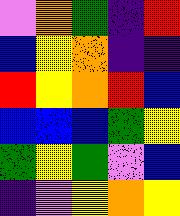[["violet", "orange", "green", "indigo", "red"], ["blue", "yellow", "orange", "indigo", "indigo"], ["red", "yellow", "orange", "red", "blue"], ["blue", "blue", "blue", "green", "yellow"], ["green", "yellow", "green", "violet", "blue"], ["indigo", "violet", "yellow", "orange", "yellow"]]